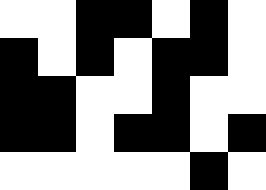[["white", "white", "black", "black", "white", "black", "white"], ["black", "white", "black", "white", "black", "black", "white"], ["black", "black", "white", "white", "black", "white", "white"], ["black", "black", "white", "black", "black", "white", "black"], ["white", "white", "white", "white", "white", "black", "white"]]